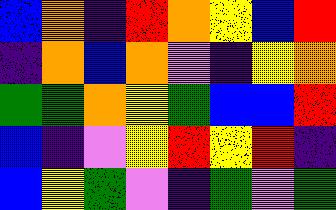[["blue", "orange", "indigo", "red", "orange", "yellow", "blue", "red"], ["indigo", "orange", "blue", "orange", "violet", "indigo", "yellow", "orange"], ["green", "green", "orange", "yellow", "green", "blue", "blue", "red"], ["blue", "indigo", "violet", "yellow", "red", "yellow", "red", "indigo"], ["blue", "yellow", "green", "violet", "indigo", "green", "violet", "green"]]